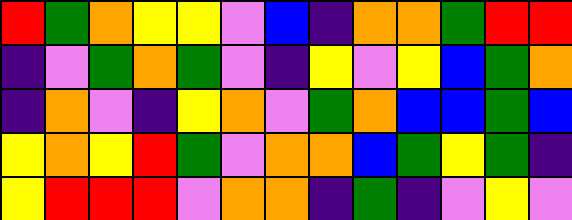[["red", "green", "orange", "yellow", "yellow", "violet", "blue", "indigo", "orange", "orange", "green", "red", "red"], ["indigo", "violet", "green", "orange", "green", "violet", "indigo", "yellow", "violet", "yellow", "blue", "green", "orange"], ["indigo", "orange", "violet", "indigo", "yellow", "orange", "violet", "green", "orange", "blue", "blue", "green", "blue"], ["yellow", "orange", "yellow", "red", "green", "violet", "orange", "orange", "blue", "green", "yellow", "green", "indigo"], ["yellow", "red", "red", "red", "violet", "orange", "orange", "indigo", "green", "indigo", "violet", "yellow", "violet"]]